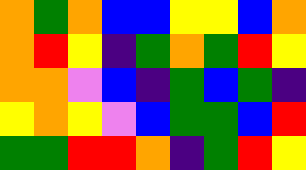[["orange", "green", "orange", "blue", "blue", "yellow", "yellow", "blue", "orange"], ["orange", "red", "yellow", "indigo", "green", "orange", "green", "red", "yellow"], ["orange", "orange", "violet", "blue", "indigo", "green", "blue", "green", "indigo"], ["yellow", "orange", "yellow", "violet", "blue", "green", "green", "blue", "red"], ["green", "green", "red", "red", "orange", "indigo", "green", "red", "yellow"]]